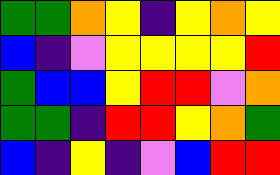[["green", "green", "orange", "yellow", "indigo", "yellow", "orange", "yellow"], ["blue", "indigo", "violet", "yellow", "yellow", "yellow", "yellow", "red"], ["green", "blue", "blue", "yellow", "red", "red", "violet", "orange"], ["green", "green", "indigo", "red", "red", "yellow", "orange", "green"], ["blue", "indigo", "yellow", "indigo", "violet", "blue", "red", "red"]]